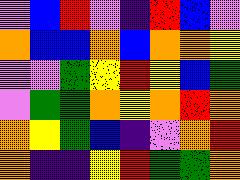[["violet", "blue", "red", "violet", "indigo", "red", "blue", "violet"], ["orange", "blue", "blue", "orange", "blue", "orange", "orange", "yellow"], ["violet", "violet", "green", "yellow", "red", "yellow", "blue", "green"], ["violet", "green", "green", "orange", "yellow", "orange", "red", "orange"], ["orange", "yellow", "green", "blue", "indigo", "violet", "orange", "red"], ["orange", "indigo", "indigo", "yellow", "red", "green", "green", "orange"]]